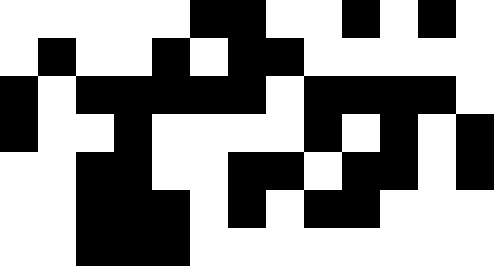[["white", "white", "white", "white", "white", "black", "black", "white", "white", "black", "white", "black", "white"], ["white", "black", "white", "white", "black", "white", "black", "black", "white", "white", "white", "white", "white"], ["black", "white", "black", "black", "black", "black", "black", "white", "black", "black", "black", "black", "white"], ["black", "white", "white", "black", "white", "white", "white", "white", "black", "white", "black", "white", "black"], ["white", "white", "black", "black", "white", "white", "black", "black", "white", "black", "black", "white", "black"], ["white", "white", "black", "black", "black", "white", "black", "white", "black", "black", "white", "white", "white"], ["white", "white", "black", "black", "black", "white", "white", "white", "white", "white", "white", "white", "white"]]